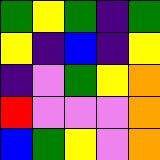[["green", "yellow", "green", "indigo", "green"], ["yellow", "indigo", "blue", "indigo", "yellow"], ["indigo", "violet", "green", "yellow", "orange"], ["red", "violet", "violet", "violet", "orange"], ["blue", "green", "yellow", "violet", "orange"]]